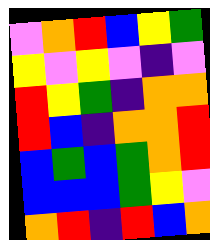[["violet", "orange", "red", "blue", "yellow", "green"], ["yellow", "violet", "yellow", "violet", "indigo", "violet"], ["red", "yellow", "green", "indigo", "orange", "orange"], ["red", "blue", "indigo", "orange", "orange", "red"], ["blue", "green", "blue", "green", "orange", "red"], ["blue", "blue", "blue", "green", "yellow", "violet"], ["orange", "red", "indigo", "red", "blue", "orange"]]